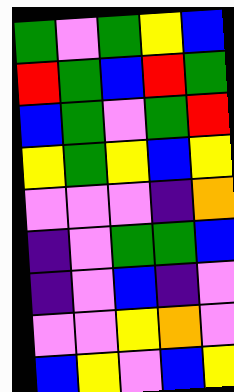[["green", "violet", "green", "yellow", "blue"], ["red", "green", "blue", "red", "green"], ["blue", "green", "violet", "green", "red"], ["yellow", "green", "yellow", "blue", "yellow"], ["violet", "violet", "violet", "indigo", "orange"], ["indigo", "violet", "green", "green", "blue"], ["indigo", "violet", "blue", "indigo", "violet"], ["violet", "violet", "yellow", "orange", "violet"], ["blue", "yellow", "violet", "blue", "yellow"]]